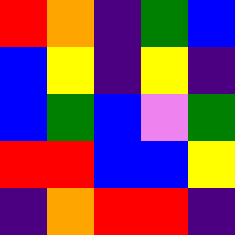[["red", "orange", "indigo", "green", "blue"], ["blue", "yellow", "indigo", "yellow", "indigo"], ["blue", "green", "blue", "violet", "green"], ["red", "red", "blue", "blue", "yellow"], ["indigo", "orange", "red", "red", "indigo"]]